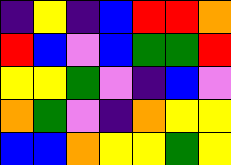[["indigo", "yellow", "indigo", "blue", "red", "red", "orange"], ["red", "blue", "violet", "blue", "green", "green", "red"], ["yellow", "yellow", "green", "violet", "indigo", "blue", "violet"], ["orange", "green", "violet", "indigo", "orange", "yellow", "yellow"], ["blue", "blue", "orange", "yellow", "yellow", "green", "yellow"]]